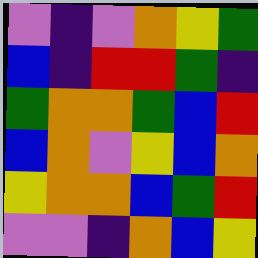[["violet", "indigo", "violet", "orange", "yellow", "green"], ["blue", "indigo", "red", "red", "green", "indigo"], ["green", "orange", "orange", "green", "blue", "red"], ["blue", "orange", "violet", "yellow", "blue", "orange"], ["yellow", "orange", "orange", "blue", "green", "red"], ["violet", "violet", "indigo", "orange", "blue", "yellow"]]